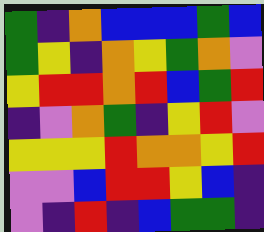[["green", "indigo", "orange", "blue", "blue", "blue", "green", "blue"], ["green", "yellow", "indigo", "orange", "yellow", "green", "orange", "violet"], ["yellow", "red", "red", "orange", "red", "blue", "green", "red"], ["indigo", "violet", "orange", "green", "indigo", "yellow", "red", "violet"], ["yellow", "yellow", "yellow", "red", "orange", "orange", "yellow", "red"], ["violet", "violet", "blue", "red", "red", "yellow", "blue", "indigo"], ["violet", "indigo", "red", "indigo", "blue", "green", "green", "indigo"]]